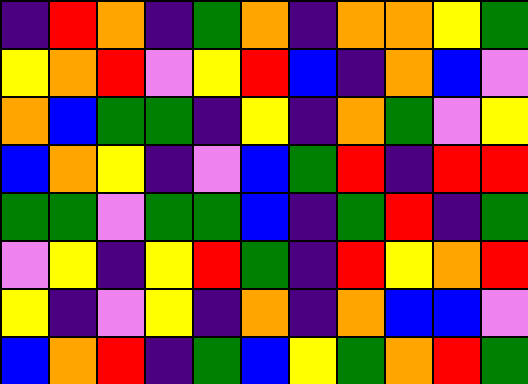[["indigo", "red", "orange", "indigo", "green", "orange", "indigo", "orange", "orange", "yellow", "green"], ["yellow", "orange", "red", "violet", "yellow", "red", "blue", "indigo", "orange", "blue", "violet"], ["orange", "blue", "green", "green", "indigo", "yellow", "indigo", "orange", "green", "violet", "yellow"], ["blue", "orange", "yellow", "indigo", "violet", "blue", "green", "red", "indigo", "red", "red"], ["green", "green", "violet", "green", "green", "blue", "indigo", "green", "red", "indigo", "green"], ["violet", "yellow", "indigo", "yellow", "red", "green", "indigo", "red", "yellow", "orange", "red"], ["yellow", "indigo", "violet", "yellow", "indigo", "orange", "indigo", "orange", "blue", "blue", "violet"], ["blue", "orange", "red", "indigo", "green", "blue", "yellow", "green", "orange", "red", "green"]]